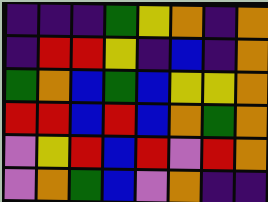[["indigo", "indigo", "indigo", "green", "yellow", "orange", "indigo", "orange"], ["indigo", "red", "red", "yellow", "indigo", "blue", "indigo", "orange"], ["green", "orange", "blue", "green", "blue", "yellow", "yellow", "orange"], ["red", "red", "blue", "red", "blue", "orange", "green", "orange"], ["violet", "yellow", "red", "blue", "red", "violet", "red", "orange"], ["violet", "orange", "green", "blue", "violet", "orange", "indigo", "indigo"]]